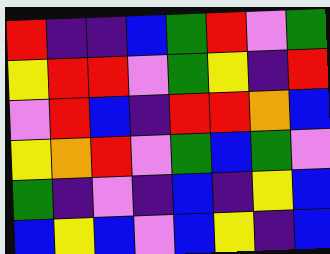[["red", "indigo", "indigo", "blue", "green", "red", "violet", "green"], ["yellow", "red", "red", "violet", "green", "yellow", "indigo", "red"], ["violet", "red", "blue", "indigo", "red", "red", "orange", "blue"], ["yellow", "orange", "red", "violet", "green", "blue", "green", "violet"], ["green", "indigo", "violet", "indigo", "blue", "indigo", "yellow", "blue"], ["blue", "yellow", "blue", "violet", "blue", "yellow", "indigo", "blue"]]